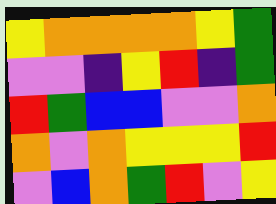[["yellow", "orange", "orange", "orange", "orange", "yellow", "green"], ["violet", "violet", "indigo", "yellow", "red", "indigo", "green"], ["red", "green", "blue", "blue", "violet", "violet", "orange"], ["orange", "violet", "orange", "yellow", "yellow", "yellow", "red"], ["violet", "blue", "orange", "green", "red", "violet", "yellow"]]